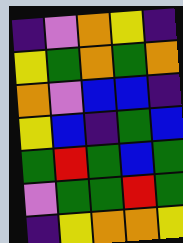[["indigo", "violet", "orange", "yellow", "indigo"], ["yellow", "green", "orange", "green", "orange"], ["orange", "violet", "blue", "blue", "indigo"], ["yellow", "blue", "indigo", "green", "blue"], ["green", "red", "green", "blue", "green"], ["violet", "green", "green", "red", "green"], ["indigo", "yellow", "orange", "orange", "yellow"]]